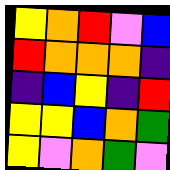[["yellow", "orange", "red", "violet", "blue"], ["red", "orange", "orange", "orange", "indigo"], ["indigo", "blue", "yellow", "indigo", "red"], ["yellow", "yellow", "blue", "orange", "green"], ["yellow", "violet", "orange", "green", "violet"]]